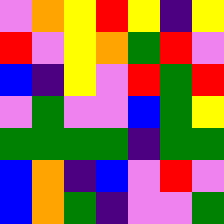[["violet", "orange", "yellow", "red", "yellow", "indigo", "yellow"], ["red", "violet", "yellow", "orange", "green", "red", "violet"], ["blue", "indigo", "yellow", "violet", "red", "green", "red"], ["violet", "green", "violet", "violet", "blue", "green", "yellow"], ["green", "green", "green", "green", "indigo", "green", "green"], ["blue", "orange", "indigo", "blue", "violet", "red", "violet"], ["blue", "orange", "green", "indigo", "violet", "violet", "green"]]